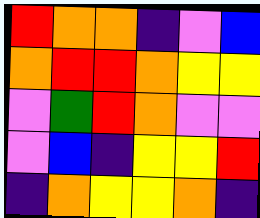[["red", "orange", "orange", "indigo", "violet", "blue"], ["orange", "red", "red", "orange", "yellow", "yellow"], ["violet", "green", "red", "orange", "violet", "violet"], ["violet", "blue", "indigo", "yellow", "yellow", "red"], ["indigo", "orange", "yellow", "yellow", "orange", "indigo"]]